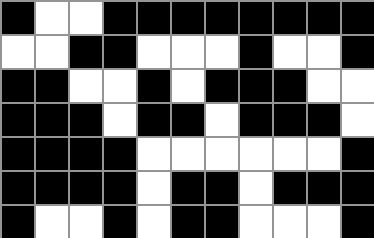[["black", "white", "white", "black", "black", "black", "black", "black", "black", "black", "black"], ["white", "white", "black", "black", "white", "white", "white", "black", "white", "white", "black"], ["black", "black", "white", "white", "black", "white", "black", "black", "black", "white", "white"], ["black", "black", "black", "white", "black", "black", "white", "black", "black", "black", "white"], ["black", "black", "black", "black", "white", "white", "white", "white", "white", "white", "black"], ["black", "black", "black", "black", "white", "black", "black", "white", "black", "black", "black"], ["black", "white", "white", "black", "white", "black", "black", "white", "white", "white", "black"]]